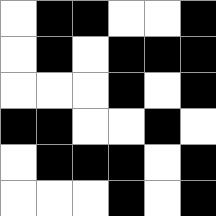[["white", "black", "black", "white", "white", "black"], ["white", "black", "white", "black", "black", "black"], ["white", "white", "white", "black", "white", "black"], ["black", "black", "white", "white", "black", "white"], ["white", "black", "black", "black", "white", "black"], ["white", "white", "white", "black", "white", "black"]]